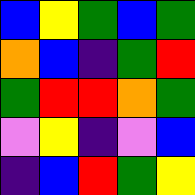[["blue", "yellow", "green", "blue", "green"], ["orange", "blue", "indigo", "green", "red"], ["green", "red", "red", "orange", "green"], ["violet", "yellow", "indigo", "violet", "blue"], ["indigo", "blue", "red", "green", "yellow"]]